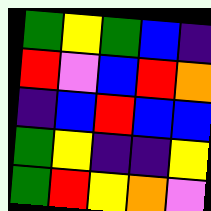[["green", "yellow", "green", "blue", "indigo"], ["red", "violet", "blue", "red", "orange"], ["indigo", "blue", "red", "blue", "blue"], ["green", "yellow", "indigo", "indigo", "yellow"], ["green", "red", "yellow", "orange", "violet"]]